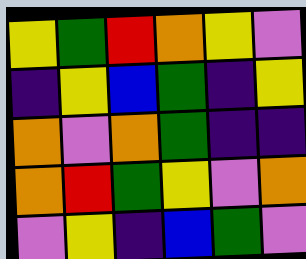[["yellow", "green", "red", "orange", "yellow", "violet"], ["indigo", "yellow", "blue", "green", "indigo", "yellow"], ["orange", "violet", "orange", "green", "indigo", "indigo"], ["orange", "red", "green", "yellow", "violet", "orange"], ["violet", "yellow", "indigo", "blue", "green", "violet"]]